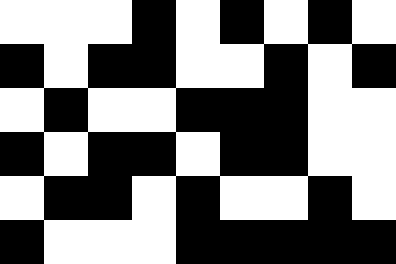[["white", "white", "white", "black", "white", "black", "white", "black", "white"], ["black", "white", "black", "black", "white", "white", "black", "white", "black"], ["white", "black", "white", "white", "black", "black", "black", "white", "white"], ["black", "white", "black", "black", "white", "black", "black", "white", "white"], ["white", "black", "black", "white", "black", "white", "white", "black", "white"], ["black", "white", "white", "white", "black", "black", "black", "black", "black"]]